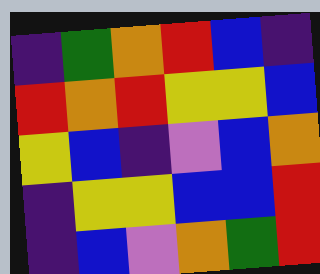[["indigo", "green", "orange", "red", "blue", "indigo"], ["red", "orange", "red", "yellow", "yellow", "blue"], ["yellow", "blue", "indigo", "violet", "blue", "orange"], ["indigo", "yellow", "yellow", "blue", "blue", "red"], ["indigo", "blue", "violet", "orange", "green", "red"]]